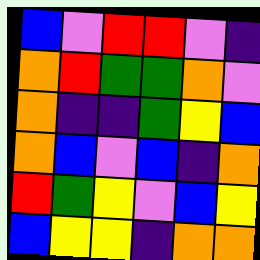[["blue", "violet", "red", "red", "violet", "indigo"], ["orange", "red", "green", "green", "orange", "violet"], ["orange", "indigo", "indigo", "green", "yellow", "blue"], ["orange", "blue", "violet", "blue", "indigo", "orange"], ["red", "green", "yellow", "violet", "blue", "yellow"], ["blue", "yellow", "yellow", "indigo", "orange", "orange"]]